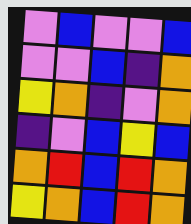[["violet", "blue", "violet", "violet", "blue"], ["violet", "violet", "blue", "indigo", "orange"], ["yellow", "orange", "indigo", "violet", "orange"], ["indigo", "violet", "blue", "yellow", "blue"], ["orange", "red", "blue", "red", "orange"], ["yellow", "orange", "blue", "red", "orange"]]